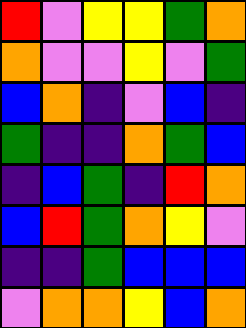[["red", "violet", "yellow", "yellow", "green", "orange"], ["orange", "violet", "violet", "yellow", "violet", "green"], ["blue", "orange", "indigo", "violet", "blue", "indigo"], ["green", "indigo", "indigo", "orange", "green", "blue"], ["indigo", "blue", "green", "indigo", "red", "orange"], ["blue", "red", "green", "orange", "yellow", "violet"], ["indigo", "indigo", "green", "blue", "blue", "blue"], ["violet", "orange", "orange", "yellow", "blue", "orange"]]